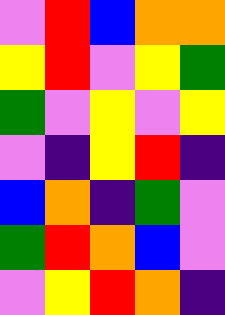[["violet", "red", "blue", "orange", "orange"], ["yellow", "red", "violet", "yellow", "green"], ["green", "violet", "yellow", "violet", "yellow"], ["violet", "indigo", "yellow", "red", "indigo"], ["blue", "orange", "indigo", "green", "violet"], ["green", "red", "orange", "blue", "violet"], ["violet", "yellow", "red", "orange", "indigo"]]